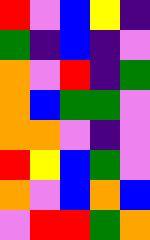[["red", "violet", "blue", "yellow", "indigo"], ["green", "indigo", "blue", "indigo", "violet"], ["orange", "violet", "red", "indigo", "green"], ["orange", "blue", "green", "green", "violet"], ["orange", "orange", "violet", "indigo", "violet"], ["red", "yellow", "blue", "green", "violet"], ["orange", "violet", "blue", "orange", "blue"], ["violet", "red", "red", "green", "orange"]]